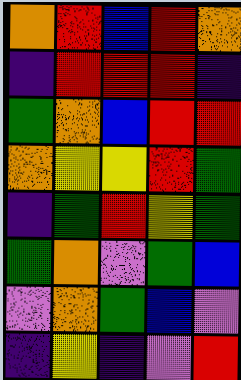[["orange", "red", "blue", "red", "orange"], ["indigo", "red", "red", "red", "indigo"], ["green", "orange", "blue", "red", "red"], ["orange", "yellow", "yellow", "red", "green"], ["indigo", "green", "red", "yellow", "green"], ["green", "orange", "violet", "green", "blue"], ["violet", "orange", "green", "blue", "violet"], ["indigo", "yellow", "indigo", "violet", "red"]]